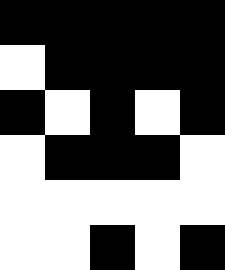[["black", "black", "black", "black", "black"], ["white", "black", "black", "black", "black"], ["black", "white", "black", "white", "black"], ["white", "black", "black", "black", "white"], ["white", "white", "white", "white", "white"], ["white", "white", "black", "white", "black"]]